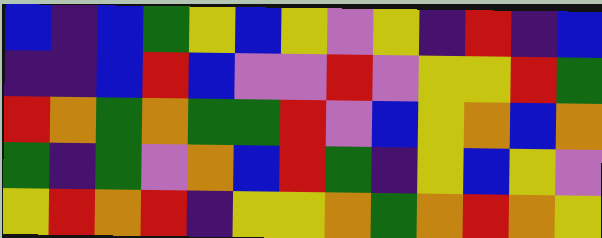[["blue", "indigo", "blue", "green", "yellow", "blue", "yellow", "violet", "yellow", "indigo", "red", "indigo", "blue"], ["indigo", "indigo", "blue", "red", "blue", "violet", "violet", "red", "violet", "yellow", "yellow", "red", "green"], ["red", "orange", "green", "orange", "green", "green", "red", "violet", "blue", "yellow", "orange", "blue", "orange"], ["green", "indigo", "green", "violet", "orange", "blue", "red", "green", "indigo", "yellow", "blue", "yellow", "violet"], ["yellow", "red", "orange", "red", "indigo", "yellow", "yellow", "orange", "green", "orange", "red", "orange", "yellow"]]